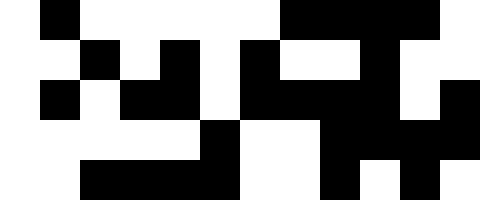[["white", "black", "white", "white", "white", "white", "white", "black", "black", "black", "black", "white"], ["white", "white", "black", "white", "black", "white", "black", "white", "white", "black", "white", "white"], ["white", "black", "white", "black", "black", "white", "black", "black", "black", "black", "white", "black"], ["white", "white", "white", "white", "white", "black", "white", "white", "black", "black", "black", "black"], ["white", "white", "black", "black", "black", "black", "white", "white", "black", "white", "black", "white"]]